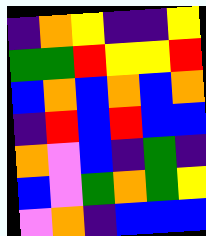[["indigo", "orange", "yellow", "indigo", "indigo", "yellow"], ["green", "green", "red", "yellow", "yellow", "red"], ["blue", "orange", "blue", "orange", "blue", "orange"], ["indigo", "red", "blue", "red", "blue", "blue"], ["orange", "violet", "blue", "indigo", "green", "indigo"], ["blue", "violet", "green", "orange", "green", "yellow"], ["violet", "orange", "indigo", "blue", "blue", "blue"]]